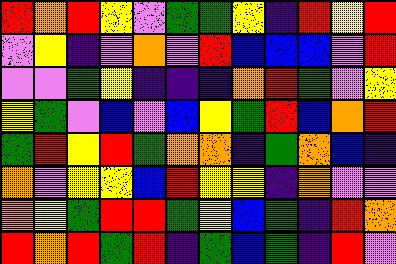[["red", "orange", "red", "yellow", "violet", "green", "green", "yellow", "indigo", "red", "yellow", "red"], ["violet", "yellow", "indigo", "violet", "orange", "violet", "red", "blue", "blue", "blue", "violet", "red"], ["violet", "violet", "green", "yellow", "indigo", "indigo", "indigo", "orange", "red", "green", "violet", "yellow"], ["yellow", "green", "violet", "blue", "violet", "blue", "yellow", "green", "red", "blue", "orange", "red"], ["green", "red", "yellow", "red", "green", "orange", "orange", "indigo", "green", "orange", "blue", "indigo"], ["orange", "violet", "yellow", "yellow", "blue", "red", "yellow", "yellow", "indigo", "orange", "violet", "violet"], ["orange", "yellow", "green", "red", "red", "green", "yellow", "blue", "green", "indigo", "red", "orange"], ["red", "orange", "red", "green", "red", "indigo", "green", "blue", "green", "indigo", "red", "violet"]]